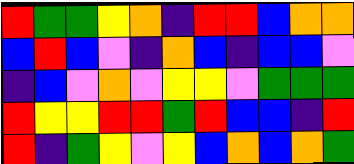[["red", "green", "green", "yellow", "orange", "indigo", "red", "red", "blue", "orange", "orange"], ["blue", "red", "blue", "violet", "indigo", "orange", "blue", "indigo", "blue", "blue", "violet"], ["indigo", "blue", "violet", "orange", "violet", "yellow", "yellow", "violet", "green", "green", "green"], ["red", "yellow", "yellow", "red", "red", "green", "red", "blue", "blue", "indigo", "red"], ["red", "indigo", "green", "yellow", "violet", "yellow", "blue", "orange", "blue", "orange", "green"]]